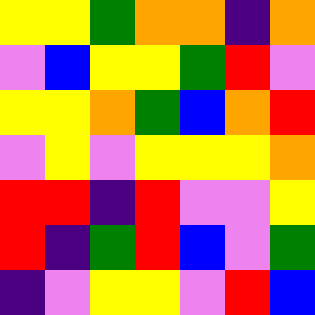[["yellow", "yellow", "green", "orange", "orange", "indigo", "orange"], ["violet", "blue", "yellow", "yellow", "green", "red", "violet"], ["yellow", "yellow", "orange", "green", "blue", "orange", "red"], ["violet", "yellow", "violet", "yellow", "yellow", "yellow", "orange"], ["red", "red", "indigo", "red", "violet", "violet", "yellow"], ["red", "indigo", "green", "red", "blue", "violet", "green"], ["indigo", "violet", "yellow", "yellow", "violet", "red", "blue"]]